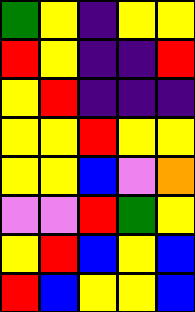[["green", "yellow", "indigo", "yellow", "yellow"], ["red", "yellow", "indigo", "indigo", "red"], ["yellow", "red", "indigo", "indigo", "indigo"], ["yellow", "yellow", "red", "yellow", "yellow"], ["yellow", "yellow", "blue", "violet", "orange"], ["violet", "violet", "red", "green", "yellow"], ["yellow", "red", "blue", "yellow", "blue"], ["red", "blue", "yellow", "yellow", "blue"]]